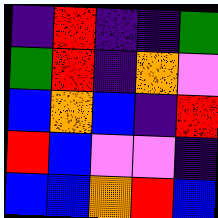[["indigo", "red", "indigo", "indigo", "green"], ["green", "red", "indigo", "orange", "violet"], ["blue", "orange", "blue", "indigo", "red"], ["red", "blue", "violet", "violet", "indigo"], ["blue", "blue", "orange", "red", "blue"]]